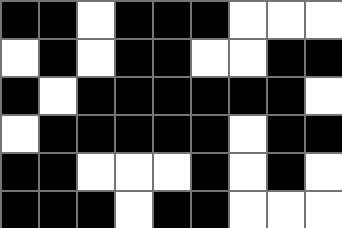[["black", "black", "white", "black", "black", "black", "white", "white", "white"], ["white", "black", "white", "black", "black", "white", "white", "black", "black"], ["black", "white", "black", "black", "black", "black", "black", "black", "white"], ["white", "black", "black", "black", "black", "black", "white", "black", "black"], ["black", "black", "white", "white", "white", "black", "white", "black", "white"], ["black", "black", "black", "white", "black", "black", "white", "white", "white"]]